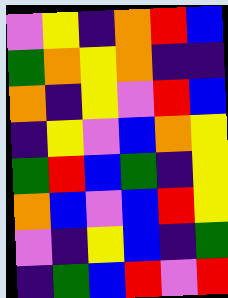[["violet", "yellow", "indigo", "orange", "red", "blue"], ["green", "orange", "yellow", "orange", "indigo", "indigo"], ["orange", "indigo", "yellow", "violet", "red", "blue"], ["indigo", "yellow", "violet", "blue", "orange", "yellow"], ["green", "red", "blue", "green", "indigo", "yellow"], ["orange", "blue", "violet", "blue", "red", "yellow"], ["violet", "indigo", "yellow", "blue", "indigo", "green"], ["indigo", "green", "blue", "red", "violet", "red"]]